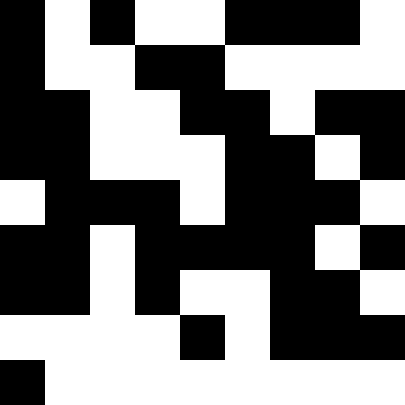[["black", "white", "black", "white", "white", "black", "black", "black", "white"], ["black", "white", "white", "black", "black", "white", "white", "white", "white"], ["black", "black", "white", "white", "black", "black", "white", "black", "black"], ["black", "black", "white", "white", "white", "black", "black", "white", "black"], ["white", "black", "black", "black", "white", "black", "black", "black", "white"], ["black", "black", "white", "black", "black", "black", "black", "white", "black"], ["black", "black", "white", "black", "white", "white", "black", "black", "white"], ["white", "white", "white", "white", "black", "white", "black", "black", "black"], ["black", "white", "white", "white", "white", "white", "white", "white", "white"]]